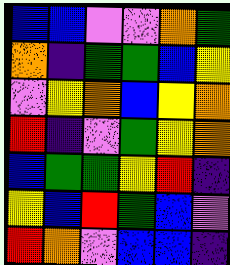[["blue", "blue", "violet", "violet", "orange", "green"], ["orange", "indigo", "green", "green", "blue", "yellow"], ["violet", "yellow", "orange", "blue", "yellow", "orange"], ["red", "indigo", "violet", "green", "yellow", "orange"], ["blue", "green", "green", "yellow", "red", "indigo"], ["yellow", "blue", "red", "green", "blue", "violet"], ["red", "orange", "violet", "blue", "blue", "indigo"]]